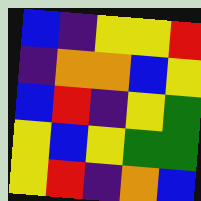[["blue", "indigo", "yellow", "yellow", "red"], ["indigo", "orange", "orange", "blue", "yellow"], ["blue", "red", "indigo", "yellow", "green"], ["yellow", "blue", "yellow", "green", "green"], ["yellow", "red", "indigo", "orange", "blue"]]